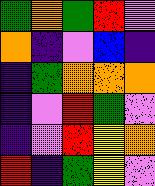[["green", "orange", "green", "red", "violet"], ["orange", "indigo", "violet", "blue", "indigo"], ["indigo", "green", "orange", "orange", "orange"], ["indigo", "violet", "red", "green", "violet"], ["indigo", "violet", "red", "yellow", "orange"], ["red", "indigo", "green", "yellow", "violet"]]